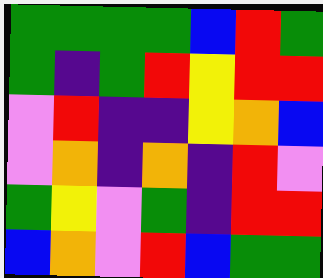[["green", "green", "green", "green", "blue", "red", "green"], ["green", "indigo", "green", "red", "yellow", "red", "red"], ["violet", "red", "indigo", "indigo", "yellow", "orange", "blue"], ["violet", "orange", "indigo", "orange", "indigo", "red", "violet"], ["green", "yellow", "violet", "green", "indigo", "red", "red"], ["blue", "orange", "violet", "red", "blue", "green", "green"]]